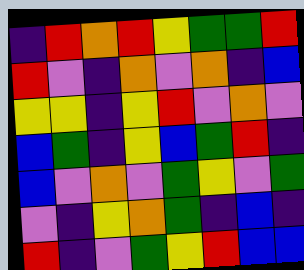[["indigo", "red", "orange", "red", "yellow", "green", "green", "red"], ["red", "violet", "indigo", "orange", "violet", "orange", "indigo", "blue"], ["yellow", "yellow", "indigo", "yellow", "red", "violet", "orange", "violet"], ["blue", "green", "indigo", "yellow", "blue", "green", "red", "indigo"], ["blue", "violet", "orange", "violet", "green", "yellow", "violet", "green"], ["violet", "indigo", "yellow", "orange", "green", "indigo", "blue", "indigo"], ["red", "indigo", "violet", "green", "yellow", "red", "blue", "blue"]]